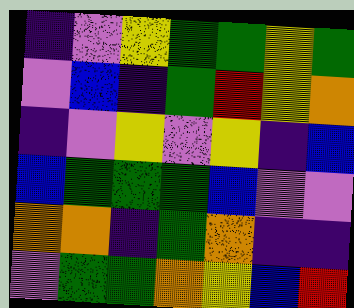[["indigo", "violet", "yellow", "green", "green", "yellow", "green"], ["violet", "blue", "indigo", "green", "red", "yellow", "orange"], ["indigo", "violet", "yellow", "violet", "yellow", "indigo", "blue"], ["blue", "green", "green", "green", "blue", "violet", "violet"], ["orange", "orange", "indigo", "green", "orange", "indigo", "indigo"], ["violet", "green", "green", "orange", "yellow", "blue", "red"]]